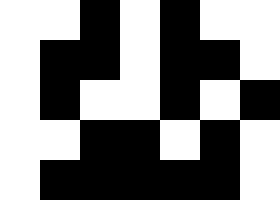[["white", "white", "black", "white", "black", "white", "white"], ["white", "black", "black", "white", "black", "black", "white"], ["white", "black", "white", "white", "black", "white", "black"], ["white", "white", "black", "black", "white", "black", "white"], ["white", "black", "black", "black", "black", "black", "white"]]